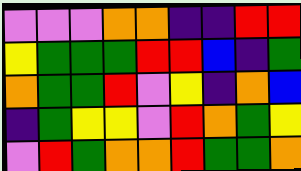[["violet", "violet", "violet", "orange", "orange", "indigo", "indigo", "red", "red"], ["yellow", "green", "green", "green", "red", "red", "blue", "indigo", "green"], ["orange", "green", "green", "red", "violet", "yellow", "indigo", "orange", "blue"], ["indigo", "green", "yellow", "yellow", "violet", "red", "orange", "green", "yellow"], ["violet", "red", "green", "orange", "orange", "red", "green", "green", "orange"]]